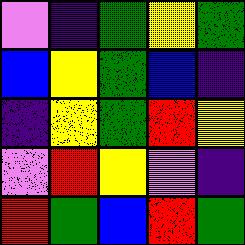[["violet", "indigo", "green", "yellow", "green"], ["blue", "yellow", "green", "blue", "indigo"], ["indigo", "yellow", "green", "red", "yellow"], ["violet", "red", "yellow", "violet", "indigo"], ["red", "green", "blue", "red", "green"]]